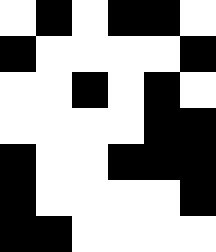[["white", "black", "white", "black", "black", "white"], ["black", "white", "white", "white", "white", "black"], ["white", "white", "black", "white", "black", "white"], ["white", "white", "white", "white", "black", "black"], ["black", "white", "white", "black", "black", "black"], ["black", "white", "white", "white", "white", "black"], ["black", "black", "white", "white", "white", "white"]]